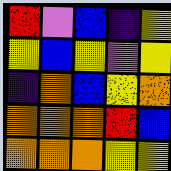[["red", "violet", "blue", "indigo", "yellow"], ["yellow", "blue", "yellow", "violet", "yellow"], ["indigo", "orange", "blue", "yellow", "orange"], ["orange", "orange", "orange", "red", "blue"], ["orange", "orange", "orange", "yellow", "yellow"]]